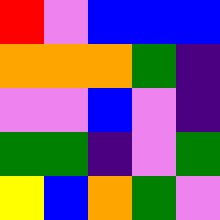[["red", "violet", "blue", "blue", "blue"], ["orange", "orange", "orange", "green", "indigo"], ["violet", "violet", "blue", "violet", "indigo"], ["green", "green", "indigo", "violet", "green"], ["yellow", "blue", "orange", "green", "violet"]]